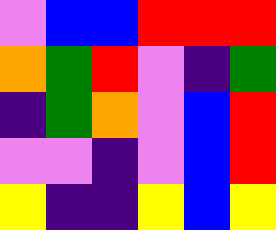[["violet", "blue", "blue", "red", "red", "red"], ["orange", "green", "red", "violet", "indigo", "green"], ["indigo", "green", "orange", "violet", "blue", "red"], ["violet", "violet", "indigo", "violet", "blue", "red"], ["yellow", "indigo", "indigo", "yellow", "blue", "yellow"]]